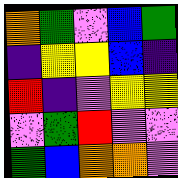[["orange", "green", "violet", "blue", "green"], ["indigo", "yellow", "yellow", "blue", "indigo"], ["red", "indigo", "violet", "yellow", "yellow"], ["violet", "green", "red", "violet", "violet"], ["green", "blue", "orange", "orange", "violet"]]